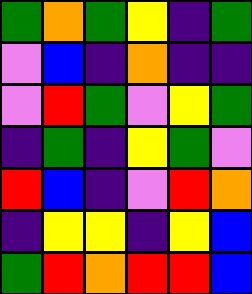[["green", "orange", "green", "yellow", "indigo", "green"], ["violet", "blue", "indigo", "orange", "indigo", "indigo"], ["violet", "red", "green", "violet", "yellow", "green"], ["indigo", "green", "indigo", "yellow", "green", "violet"], ["red", "blue", "indigo", "violet", "red", "orange"], ["indigo", "yellow", "yellow", "indigo", "yellow", "blue"], ["green", "red", "orange", "red", "red", "blue"]]